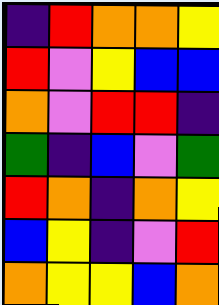[["indigo", "red", "orange", "orange", "yellow"], ["red", "violet", "yellow", "blue", "blue"], ["orange", "violet", "red", "red", "indigo"], ["green", "indigo", "blue", "violet", "green"], ["red", "orange", "indigo", "orange", "yellow"], ["blue", "yellow", "indigo", "violet", "red"], ["orange", "yellow", "yellow", "blue", "orange"]]